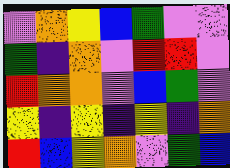[["violet", "orange", "yellow", "blue", "green", "violet", "violet"], ["green", "indigo", "orange", "violet", "red", "red", "violet"], ["red", "orange", "orange", "violet", "blue", "green", "violet"], ["yellow", "indigo", "yellow", "indigo", "yellow", "indigo", "orange"], ["red", "blue", "yellow", "orange", "violet", "green", "blue"]]